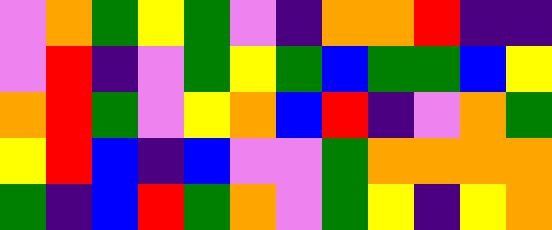[["violet", "orange", "green", "yellow", "green", "violet", "indigo", "orange", "orange", "red", "indigo", "indigo"], ["violet", "red", "indigo", "violet", "green", "yellow", "green", "blue", "green", "green", "blue", "yellow"], ["orange", "red", "green", "violet", "yellow", "orange", "blue", "red", "indigo", "violet", "orange", "green"], ["yellow", "red", "blue", "indigo", "blue", "violet", "violet", "green", "orange", "orange", "orange", "orange"], ["green", "indigo", "blue", "red", "green", "orange", "violet", "green", "yellow", "indigo", "yellow", "orange"]]